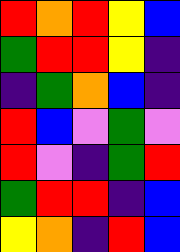[["red", "orange", "red", "yellow", "blue"], ["green", "red", "red", "yellow", "indigo"], ["indigo", "green", "orange", "blue", "indigo"], ["red", "blue", "violet", "green", "violet"], ["red", "violet", "indigo", "green", "red"], ["green", "red", "red", "indigo", "blue"], ["yellow", "orange", "indigo", "red", "blue"]]